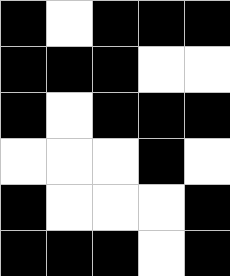[["black", "white", "black", "black", "black"], ["black", "black", "black", "white", "white"], ["black", "white", "black", "black", "black"], ["white", "white", "white", "black", "white"], ["black", "white", "white", "white", "black"], ["black", "black", "black", "white", "black"]]